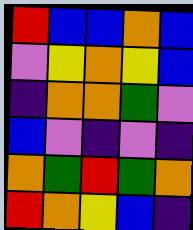[["red", "blue", "blue", "orange", "blue"], ["violet", "yellow", "orange", "yellow", "blue"], ["indigo", "orange", "orange", "green", "violet"], ["blue", "violet", "indigo", "violet", "indigo"], ["orange", "green", "red", "green", "orange"], ["red", "orange", "yellow", "blue", "indigo"]]